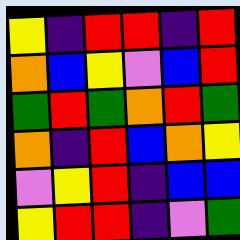[["yellow", "indigo", "red", "red", "indigo", "red"], ["orange", "blue", "yellow", "violet", "blue", "red"], ["green", "red", "green", "orange", "red", "green"], ["orange", "indigo", "red", "blue", "orange", "yellow"], ["violet", "yellow", "red", "indigo", "blue", "blue"], ["yellow", "red", "red", "indigo", "violet", "green"]]